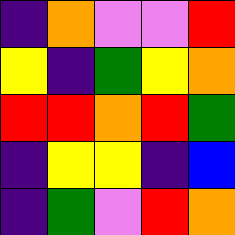[["indigo", "orange", "violet", "violet", "red"], ["yellow", "indigo", "green", "yellow", "orange"], ["red", "red", "orange", "red", "green"], ["indigo", "yellow", "yellow", "indigo", "blue"], ["indigo", "green", "violet", "red", "orange"]]